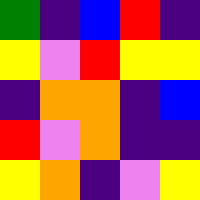[["green", "indigo", "blue", "red", "indigo"], ["yellow", "violet", "red", "yellow", "yellow"], ["indigo", "orange", "orange", "indigo", "blue"], ["red", "violet", "orange", "indigo", "indigo"], ["yellow", "orange", "indigo", "violet", "yellow"]]